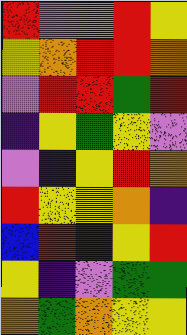[["red", "violet", "orange", "red", "yellow"], ["yellow", "orange", "red", "red", "orange"], ["violet", "red", "red", "green", "red"], ["indigo", "yellow", "green", "yellow", "violet"], ["violet", "indigo", "yellow", "red", "orange"], ["red", "yellow", "yellow", "orange", "indigo"], ["blue", "red", "indigo", "yellow", "red"], ["yellow", "indigo", "violet", "green", "green"], ["orange", "green", "orange", "yellow", "yellow"]]